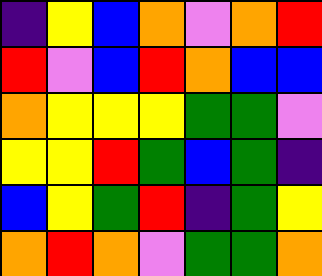[["indigo", "yellow", "blue", "orange", "violet", "orange", "red"], ["red", "violet", "blue", "red", "orange", "blue", "blue"], ["orange", "yellow", "yellow", "yellow", "green", "green", "violet"], ["yellow", "yellow", "red", "green", "blue", "green", "indigo"], ["blue", "yellow", "green", "red", "indigo", "green", "yellow"], ["orange", "red", "orange", "violet", "green", "green", "orange"]]